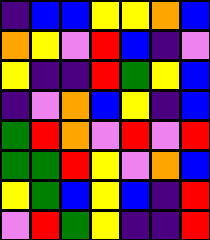[["indigo", "blue", "blue", "yellow", "yellow", "orange", "blue"], ["orange", "yellow", "violet", "red", "blue", "indigo", "violet"], ["yellow", "indigo", "indigo", "red", "green", "yellow", "blue"], ["indigo", "violet", "orange", "blue", "yellow", "indigo", "blue"], ["green", "red", "orange", "violet", "red", "violet", "red"], ["green", "green", "red", "yellow", "violet", "orange", "blue"], ["yellow", "green", "blue", "yellow", "blue", "indigo", "red"], ["violet", "red", "green", "yellow", "indigo", "indigo", "red"]]